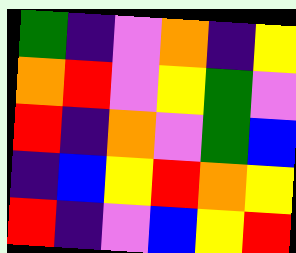[["green", "indigo", "violet", "orange", "indigo", "yellow"], ["orange", "red", "violet", "yellow", "green", "violet"], ["red", "indigo", "orange", "violet", "green", "blue"], ["indigo", "blue", "yellow", "red", "orange", "yellow"], ["red", "indigo", "violet", "blue", "yellow", "red"]]